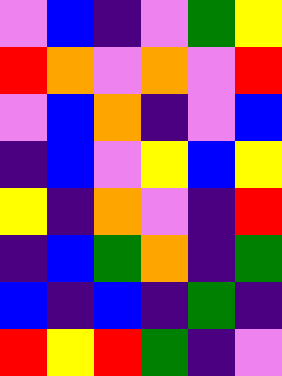[["violet", "blue", "indigo", "violet", "green", "yellow"], ["red", "orange", "violet", "orange", "violet", "red"], ["violet", "blue", "orange", "indigo", "violet", "blue"], ["indigo", "blue", "violet", "yellow", "blue", "yellow"], ["yellow", "indigo", "orange", "violet", "indigo", "red"], ["indigo", "blue", "green", "orange", "indigo", "green"], ["blue", "indigo", "blue", "indigo", "green", "indigo"], ["red", "yellow", "red", "green", "indigo", "violet"]]